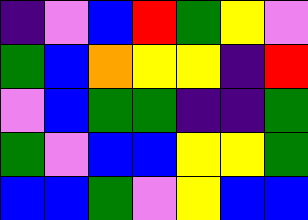[["indigo", "violet", "blue", "red", "green", "yellow", "violet"], ["green", "blue", "orange", "yellow", "yellow", "indigo", "red"], ["violet", "blue", "green", "green", "indigo", "indigo", "green"], ["green", "violet", "blue", "blue", "yellow", "yellow", "green"], ["blue", "blue", "green", "violet", "yellow", "blue", "blue"]]